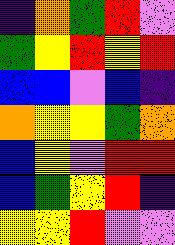[["indigo", "orange", "green", "red", "violet"], ["green", "yellow", "red", "yellow", "red"], ["blue", "blue", "violet", "blue", "indigo"], ["orange", "yellow", "yellow", "green", "orange"], ["blue", "yellow", "violet", "red", "red"], ["blue", "green", "yellow", "red", "indigo"], ["yellow", "yellow", "red", "violet", "violet"]]